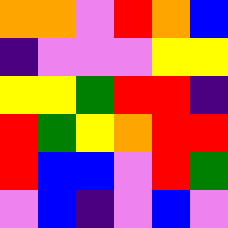[["orange", "orange", "violet", "red", "orange", "blue"], ["indigo", "violet", "violet", "violet", "yellow", "yellow"], ["yellow", "yellow", "green", "red", "red", "indigo"], ["red", "green", "yellow", "orange", "red", "red"], ["red", "blue", "blue", "violet", "red", "green"], ["violet", "blue", "indigo", "violet", "blue", "violet"]]